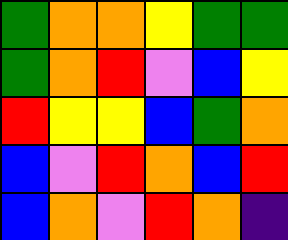[["green", "orange", "orange", "yellow", "green", "green"], ["green", "orange", "red", "violet", "blue", "yellow"], ["red", "yellow", "yellow", "blue", "green", "orange"], ["blue", "violet", "red", "orange", "blue", "red"], ["blue", "orange", "violet", "red", "orange", "indigo"]]